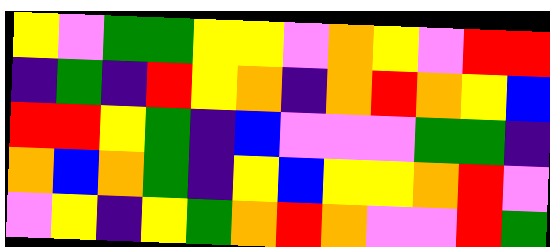[["yellow", "violet", "green", "green", "yellow", "yellow", "violet", "orange", "yellow", "violet", "red", "red"], ["indigo", "green", "indigo", "red", "yellow", "orange", "indigo", "orange", "red", "orange", "yellow", "blue"], ["red", "red", "yellow", "green", "indigo", "blue", "violet", "violet", "violet", "green", "green", "indigo"], ["orange", "blue", "orange", "green", "indigo", "yellow", "blue", "yellow", "yellow", "orange", "red", "violet"], ["violet", "yellow", "indigo", "yellow", "green", "orange", "red", "orange", "violet", "violet", "red", "green"]]